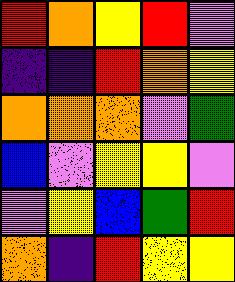[["red", "orange", "yellow", "red", "violet"], ["indigo", "indigo", "red", "orange", "yellow"], ["orange", "orange", "orange", "violet", "green"], ["blue", "violet", "yellow", "yellow", "violet"], ["violet", "yellow", "blue", "green", "red"], ["orange", "indigo", "red", "yellow", "yellow"]]